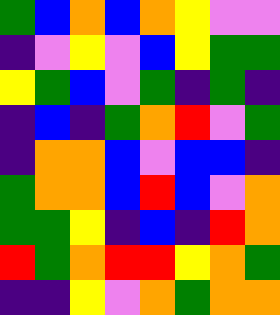[["green", "blue", "orange", "blue", "orange", "yellow", "violet", "violet"], ["indigo", "violet", "yellow", "violet", "blue", "yellow", "green", "green"], ["yellow", "green", "blue", "violet", "green", "indigo", "green", "indigo"], ["indigo", "blue", "indigo", "green", "orange", "red", "violet", "green"], ["indigo", "orange", "orange", "blue", "violet", "blue", "blue", "indigo"], ["green", "orange", "orange", "blue", "red", "blue", "violet", "orange"], ["green", "green", "yellow", "indigo", "blue", "indigo", "red", "orange"], ["red", "green", "orange", "red", "red", "yellow", "orange", "green"], ["indigo", "indigo", "yellow", "violet", "orange", "green", "orange", "orange"]]